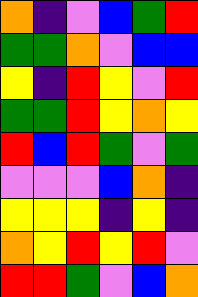[["orange", "indigo", "violet", "blue", "green", "red"], ["green", "green", "orange", "violet", "blue", "blue"], ["yellow", "indigo", "red", "yellow", "violet", "red"], ["green", "green", "red", "yellow", "orange", "yellow"], ["red", "blue", "red", "green", "violet", "green"], ["violet", "violet", "violet", "blue", "orange", "indigo"], ["yellow", "yellow", "yellow", "indigo", "yellow", "indigo"], ["orange", "yellow", "red", "yellow", "red", "violet"], ["red", "red", "green", "violet", "blue", "orange"]]